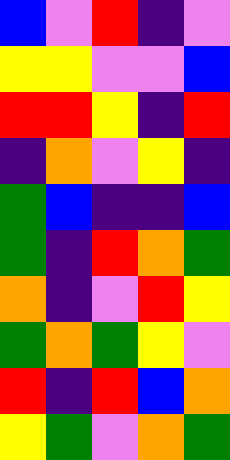[["blue", "violet", "red", "indigo", "violet"], ["yellow", "yellow", "violet", "violet", "blue"], ["red", "red", "yellow", "indigo", "red"], ["indigo", "orange", "violet", "yellow", "indigo"], ["green", "blue", "indigo", "indigo", "blue"], ["green", "indigo", "red", "orange", "green"], ["orange", "indigo", "violet", "red", "yellow"], ["green", "orange", "green", "yellow", "violet"], ["red", "indigo", "red", "blue", "orange"], ["yellow", "green", "violet", "orange", "green"]]